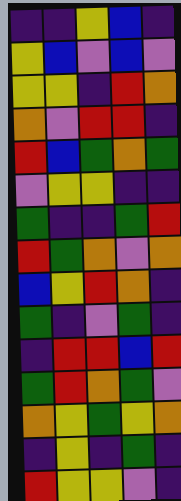[["indigo", "indigo", "yellow", "blue", "indigo"], ["yellow", "blue", "violet", "blue", "violet"], ["yellow", "yellow", "indigo", "red", "orange"], ["orange", "violet", "red", "red", "indigo"], ["red", "blue", "green", "orange", "green"], ["violet", "yellow", "yellow", "indigo", "indigo"], ["green", "indigo", "indigo", "green", "red"], ["red", "green", "orange", "violet", "orange"], ["blue", "yellow", "red", "orange", "indigo"], ["green", "indigo", "violet", "green", "indigo"], ["indigo", "red", "red", "blue", "red"], ["green", "red", "orange", "green", "violet"], ["orange", "yellow", "green", "yellow", "orange"], ["indigo", "yellow", "indigo", "green", "indigo"], ["red", "yellow", "yellow", "violet", "indigo"]]